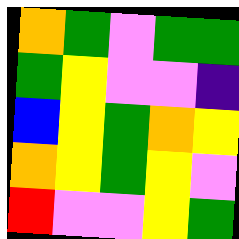[["orange", "green", "violet", "green", "green"], ["green", "yellow", "violet", "violet", "indigo"], ["blue", "yellow", "green", "orange", "yellow"], ["orange", "yellow", "green", "yellow", "violet"], ["red", "violet", "violet", "yellow", "green"]]